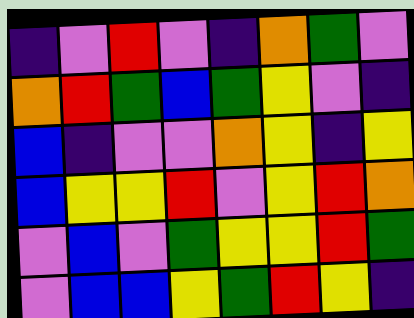[["indigo", "violet", "red", "violet", "indigo", "orange", "green", "violet"], ["orange", "red", "green", "blue", "green", "yellow", "violet", "indigo"], ["blue", "indigo", "violet", "violet", "orange", "yellow", "indigo", "yellow"], ["blue", "yellow", "yellow", "red", "violet", "yellow", "red", "orange"], ["violet", "blue", "violet", "green", "yellow", "yellow", "red", "green"], ["violet", "blue", "blue", "yellow", "green", "red", "yellow", "indigo"]]